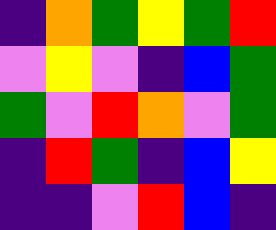[["indigo", "orange", "green", "yellow", "green", "red"], ["violet", "yellow", "violet", "indigo", "blue", "green"], ["green", "violet", "red", "orange", "violet", "green"], ["indigo", "red", "green", "indigo", "blue", "yellow"], ["indigo", "indigo", "violet", "red", "blue", "indigo"]]